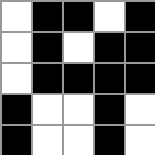[["white", "black", "black", "white", "black"], ["white", "black", "white", "black", "black"], ["white", "black", "black", "black", "black"], ["black", "white", "white", "black", "white"], ["black", "white", "white", "black", "white"]]